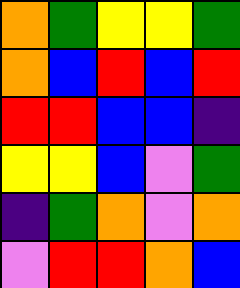[["orange", "green", "yellow", "yellow", "green"], ["orange", "blue", "red", "blue", "red"], ["red", "red", "blue", "blue", "indigo"], ["yellow", "yellow", "blue", "violet", "green"], ["indigo", "green", "orange", "violet", "orange"], ["violet", "red", "red", "orange", "blue"]]